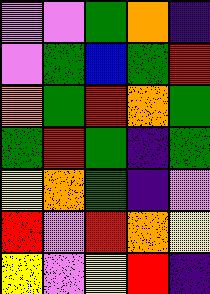[["violet", "violet", "green", "orange", "indigo"], ["violet", "green", "blue", "green", "red"], ["orange", "green", "red", "orange", "green"], ["green", "red", "green", "indigo", "green"], ["yellow", "orange", "green", "indigo", "violet"], ["red", "violet", "red", "orange", "yellow"], ["yellow", "violet", "yellow", "red", "indigo"]]